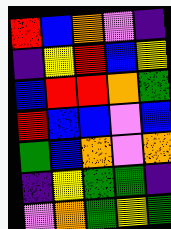[["red", "blue", "orange", "violet", "indigo"], ["indigo", "yellow", "red", "blue", "yellow"], ["blue", "red", "red", "orange", "green"], ["red", "blue", "blue", "violet", "blue"], ["green", "blue", "orange", "violet", "orange"], ["indigo", "yellow", "green", "green", "indigo"], ["violet", "orange", "green", "yellow", "green"]]